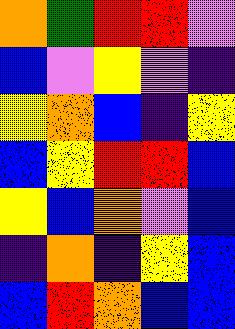[["orange", "green", "red", "red", "violet"], ["blue", "violet", "yellow", "violet", "indigo"], ["yellow", "orange", "blue", "indigo", "yellow"], ["blue", "yellow", "red", "red", "blue"], ["yellow", "blue", "orange", "violet", "blue"], ["indigo", "orange", "indigo", "yellow", "blue"], ["blue", "red", "orange", "blue", "blue"]]